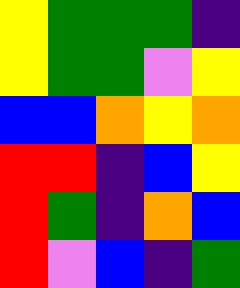[["yellow", "green", "green", "green", "indigo"], ["yellow", "green", "green", "violet", "yellow"], ["blue", "blue", "orange", "yellow", "orange"], ["red", "red", "indigo", "blue", "yellow"], ["red", "green", "indigo", "orange", "blue"], ["red", "violet", "blue", "indigo", "green"]]